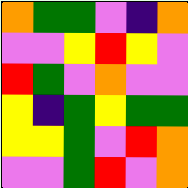[["orange", "green", "green", "violet", "indigo", "orange"], ["violet", "violet", "yellow", "red", "yellow", "violet"], ["red", "green", "violet", "orange", "violet", "violet"], ["yellow", "indigo", "green", "yellow", "green", "green"], ["yellow", "yellow", "green", "violet", "red", "orange"], ["violet", "violet", "green", "red", "violet", "orange"]]